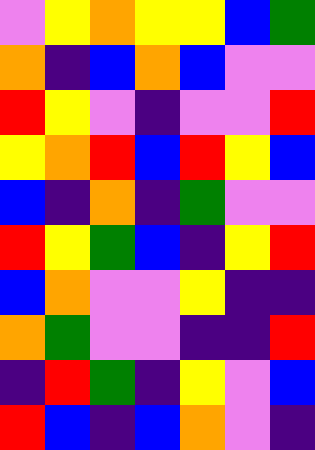[["violet", "yellow", "orange", "yellow", "yellow", "blue", "green"], ["orange", "indigo", "blue", "orange", "blue", "violet", "violet"], ["red", "yellow", "violet", "indigo", "violet", "violet", "red"], ["yellow", "orange", "red", "blue", "red", "yellow", "blue"], ["blue", "indigo", "orange", "indigo", "green", "violet", "violet"], ["red", "yellow", "green", "blue", "indigo", "yellow", "red"], ["blue", "orange", "violet", "violet", "yellow", "indigo", "indigo"], ["orange", "green", "violet", "violet", "indigo", "indigo", "red"], ["indigo", "red", "green", "indigo", "yellow", "violet", "blue"], ["red", "blue", "indigo", "blue", "orange", "violet", "indigo"]]